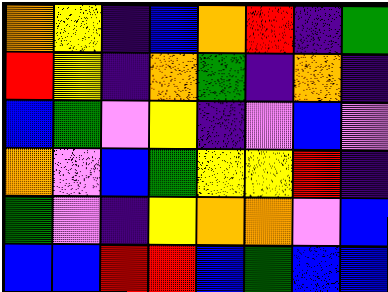[["orange", "yellow", "indigo", "blue", "orange", "red", "indigo", "green"], ["red", "yellow", "indigo", "orange", "green", "indigo", "orange", "indigo"], ["blue", "green", "violet", "yellow", "indigo", "violet", "blue", "violet"], ["orange", "violet", "blue", "green", "yellow", "yellow", "red", "indigo"], ["green", "violet", "indigo", "yellow", "orange", "orange", "violet", "blue"], ["blue", "blue", "red", "red", "blue", "green", "blue", "blue"]]